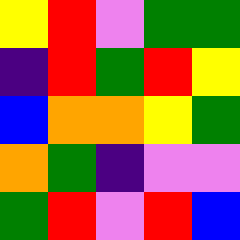[["yellow", "red", "violet", "green", "green"], ["indigo", "red", "green", "red", "yellow"], ["blue", "orange", "orange", "yellow", "green"], ["orange", "green", "indigo", "violet", "violet"], ["green", "red", "violet", "red", "blue"]]